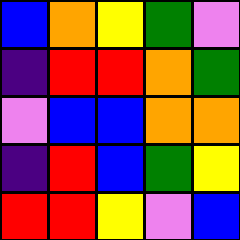[["blue", "orange", "yellow", "green", "violet"], ["indigo", "red", "red", "orange", "green"], ["violet", "blue", "blue", "orange", "orange"], ["indigo", "red", "blue", "green", "yellow"], ["red", "red", "yellow", "violet", "blue"]]